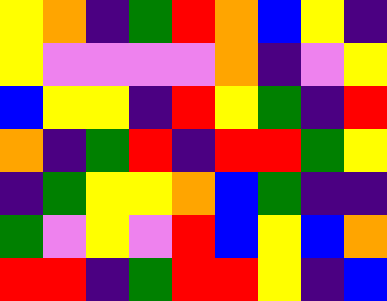[["yellow", "orange", "indigo", "green", "red", "orange", "blue", "yellow", "indigo"], ["yellow", "violet", "violet", "violet", "violet", "orange", "indigo", "violet", "yellow"], ["blue", "yellow", "yellow", "indigo", "red", "yellow", "green", "indigo", "red"], ["orange", "indigo", "green", "red", "indigo", "red", "red", "green", "yellow"], ["indigo", "green", "yellow", "yellow", "orange", "blue", "green", "indigo", "indigo"], ["green", "violet", "yellow", "violet", "red", "blue", "yellow", "blue", "orange"], ["red", "red", "indigo", "green", "red", "red", "yellow", "indigo", "blue"]]